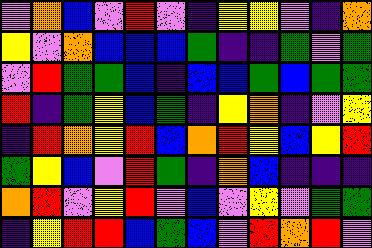[["violet", "orange", "blue", "violet", "red", "violet", "indigo", "yellow", "yellow", "violet", "indigo", "orange"], ["yellow", "violet", "orange", "blue", "blue", "blue", "green", "indigo", "indigo", "green", "violet", "green"], ["violet", "red", "green", "green", "blue", "indigo", "blue", "blue", "green", "blue", "green", "green"], ["red", "indigo", "green", "yellow", "blue", "green", "indigo", "yellow", "orange", "indigo", "violet", "yellow"], ["indigo", "red", "orange", "yellow", "red", "blue", "orange", "red", "yellow", "blue", "yellow", "red"], ["green", "yellow", "blue", "violet", "red", "green", "indigo", "orange", "blue", "indigo", "indigo", "indigo"], ["orange", "red", "violet", "yellow", "red", "violet", "blue", "violet", "yellow", "violet", "green", "green"], ["indigo", "yellow", "red", "red", "blue", "green", "blue", "violet", "red", "orange", "red", "violet"]]